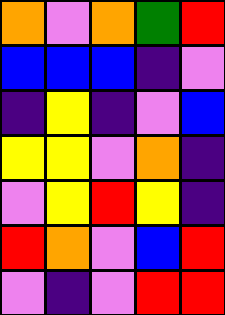[["orange", "violet", "orange", "green", "red"], ["blue", "blue", "blue", "indigo", "violet"], ["indigo", "yellow", "indigo", "violet", "blue"], ["yellow", "yellow", "violet", "orange", "indigo"], ["violet", "yellow", "red", "yellow", "indigo"], ["red", "orange", "violet", "blue", "red"], ["violet", "indigo", "violet", "red", "red"]]